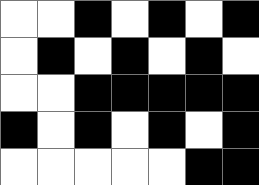[["white", "white", "black", "white", "black", "white", "black"], ["white", "black", "white", "black", "white", "black", "white"], ["white", "white", "black", "black", "black", "black", "black"], ["black", "white", "black", "white", "black", "white", "black"], ["white", "white", "white", "white", "white", "black", "black"]]